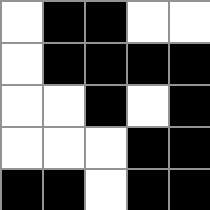[["white", "black", "black", "white", "white"], ["white", "black", "black", "black", "black"], ["white", "white", "black", "white", "black"], ["white", "white", "white", "black", "black"], ["black", "black", "white", "black", "black"]]